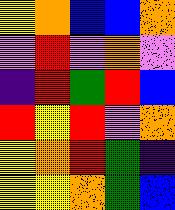[["yellow", "orange", "blue", "blue", "orange"], ["violet", "red", "violet", "orange", "violet"], ["indigo", "red", "green", "red", "blue"], ["red", "yellow", "red", "violet", "orange"], ["yellow", "orange", "red", "green", "indigo"], ["yellow", "yellow", "orange", "green", "blue"]]